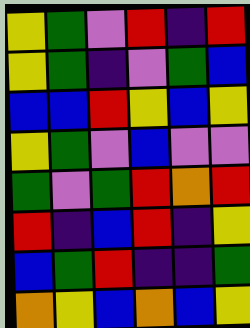[["yellow", "green", "violet", "red", "indigo", "red"], ["yellow", "green", "indigo", "violet", "green", "blue"], ["blue", "blue", "red", "yellow", "blue", "yellow"], ["yellow", "green", "violet", "blue", "violet", "violet"], ["green", "violet", "green", "red", "orange", "red"], ["red", "indigo", "blue", "red", "indigo", "yellow"], ["blue", "green", "red", "indigo", "indigo", "green"], ["orange", "yellow", "blue", "orange", "blue", "yellow"]]